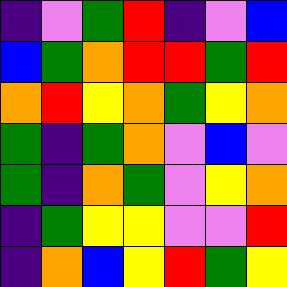[["indigo", "violet", "green", "red", "indigo", "violet", "blue"], ["blue", "green", "orange", "red", "red", "green", "red"], ["orange", "red", "yellow", "orange", "green", "yellow", "orange"], ["green", "indigo", "green", "orange", "violet", "blue", "violet"], ["green", "indigo", "orange", "green", "violet", "yellow", "orange"], ["indigo", "green", "yellow", "yellow", "violet", "violet", "red"], ["indigo", "orange", "blue", "yellow", "red", "green", "yellow"]]